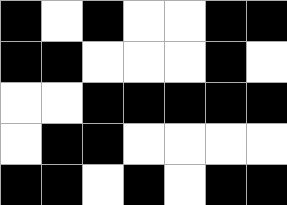[["black", "white", "black", "white", "white", "black", "black"], ["black", "black", "white", "white", "white", "black", "white"], ["white", "white", "black", "black", "black", "black", "black"], ["white", "black", "black", "white", "white", "white", "white"], ["black", "black", "white", "black", "white", "black", "black"]]